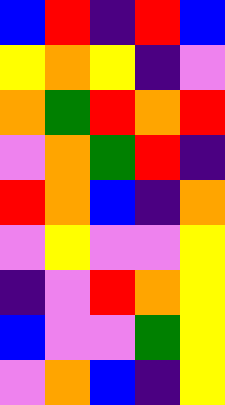[["blue", "red", "indigo", "red", "blue"], ["yellow", "orange", "yellow", "indigo", "violet"], ["orange", "green", "red", "orange", "red"], ["violet", "orange", "green", "red", "indigo"], ["red", "orange", "blue", "indigo", "orange"], ["violet", "yellow", "violet", "violet", "yellow"], ["indigo", "violet", "red", "orange", "yellow"], ["blue", "violet", "violet", "green", "yellow"], ["violet", "orange", "blue", "indigo", "yellow"]]